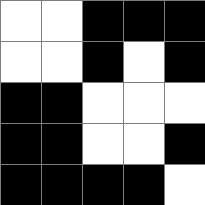[["white", "white", "black", "black", "black"], ["white", "white", "black", "white", "black"], ["black", "black", "white", "white", "white"], ["black", "black", "white", "white", "black"], ["black", "black", "black", "black", "white"]]